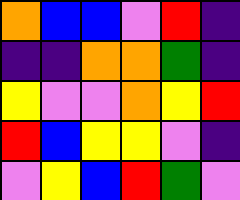[["orange", "blue", "blue", "violet", "red", "indigo"], ["indigo", "indigo", "orange", "orange", "green", "indigo"], ["yellow", "violet", "violet", "orange", "yellow", "red"], ["red", "blue", "yellow", "yellow", "violet", "indigo"], ["violet", "yellow", "blue", "red", "green", "violet"]]